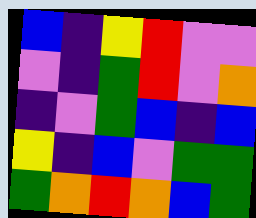[["blue", "indigo", "yellow", "red", "violet", "violet"], ["violet", "indigo", "green", "red", "violet", "orange"], ["indigo", "violet", "green", "blue", "indigo", "blue"], ["yellow", "indigo", "blue", "violet", "green", "green"], ["green", "orange", "red", "orange", "blue", "green"]]